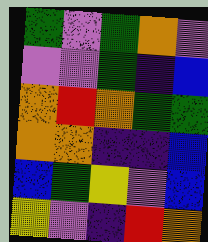[["green", "violet", "green", "orange", "violet"], ["violet", "violet", "green", "indigo", "blue"], ["orange", "red", "orange", "green", "green"], ["orange", "orange", "indigo", "indigo", "blue"], ["blue", "green", "yellow", "violet", "blue"], ["yellow", "violet", "indigo", "red", "orange"]]